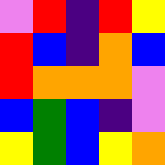[["violet", "red", "indigo", "red", "yellow"], ["red", "blue", "indigo", "orange", "blue"], ["red", "orange", "orange", "orange", "violet"], ["blue", "green", "blue", "indigo", "violet"], ["yellow", "green", "blue", "yellow", "orange"]]